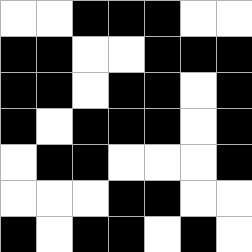[["white", "white", "black", "black", "black", "white", "white"], ["black", "black", "white", "white", "black", "black", "black"], ["black", "black", "white", "black", "black", "white", "black"], ["black", "white", "black", "black", "black", "white", "black"], ["white", "black", "black", "white", "white", "white", "black"], ["white", "white", "white", "black", "black", "white", "white"], ["black", "white", "black", "black", "white", "black", "white"]]